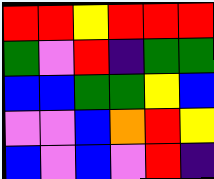[["red", "red", "yellow", "red", "red", "red"], ["green", "violet", "red", "indigo", "green", "green"], ["blue", "blue", "green", "green", "yellow", "blue"], ["violet", "violet", "blue", "orange", "red", "yellow"], ["blue", "violet", "blue", "violet", "red", "indigo"]]